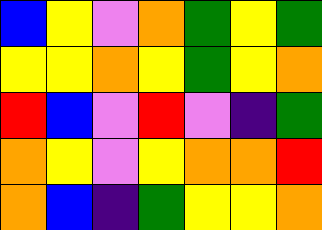[["blue", "yellow", "violet", "orange", "green", "yellow", "green"], ["yellow", "yellow", "orange", "yellow", "green", "yellow", "orange"], ["red", "blue", "violet", "red", "violet", "indigo", "green"], ["orange", "yellow", "violet", "yellow", "orange", "orange", "red"], ["orange", "blue", "indigo", "green", "yellow", "yellow", "orange"]]